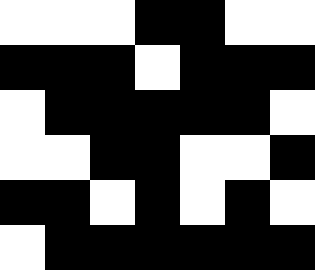[["white", "white", "white", "black", "black", "white", "white"], ["black", "black", "black", "white", "black", "black", "black"], ["white", "black", "black", "black", "black", "black", "white"], ["white", "white", "black", "black", "white", "white", "black"], ["black", "black", "white", "black", "white", "black", "white"], ["white", "black", "black", "black", "black", "black", "black"]]